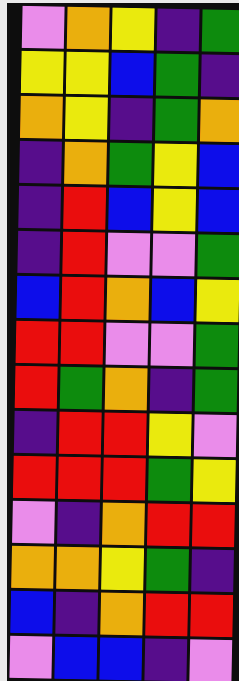[["violet", "orange", "yellow", "indigo", "green"], ["yellow", "yellow", "blue", "green", "indigo"], ["orange", "yellow", "indigo", "green", "orange"], ["indigo", "orange", "green", "yellow", "blue"], ["indigo", "red", "blue", "yellow", "blue"], ["indigo", "red", "violet", "violet", "green"], ["blue", "red", "orange", "blue", "yellow"], ["red", "red", "violet", "violet", "green"], ["red", "green", "orange", "indigo", "green"], ["indigo", "red", "red", "yellow", "violet"], ["red", "red", "red", "green", "yellow"], ["violet", "indigo", "orange", "red", "red"], ["orange", "orange", "yellow", "green", "indigo"], ["blue", "indigo", "orange", "red", "red"], ["violet", "blue", "blue", "indigo", "violet"]]